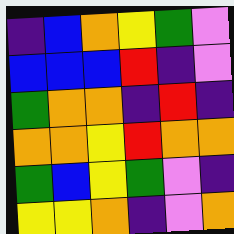[["indigo", "blue", "orange", "yellow", "green", "violet"], ["blue", "blue", "blue", "red", "indigo", "violet"], ["green", "orange", "orange", "indigo", "red", "indigo"], ["orange", "orange", "yellow", "red", "orange", "orange"], ["green", "blue", "yellow", "green", "violet", "indigo"], ["yellow", "yellow", "orange", "indigo", "violet", "orange"]]